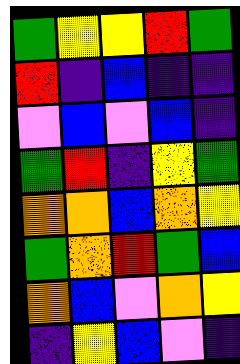[["green", "yellow", "yellow", "red", "green"], ["red", "indigo", "blue", "indigo", "indigo"], ["violet", "blue", "violet", "blue", "indigo"], ["green", "red", "indigo", "yellow", "green"], ["orange", "orange", "blue", "orange", "yellow"], ["green", "orange", "red", "green", "blue"], ["orange", "blue", "violet", "orange", "yellow"], ["indigo", "yellow", "blue", "violet", "indigo"]]